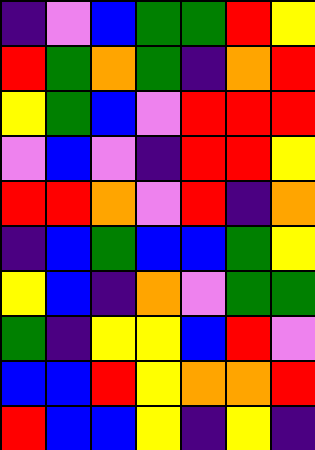[["indigo", "violet", "blue", "green", "green", "red", "yellow"], ["red", "green", "orange", "green", "indigo", "orange", "red"], ["yellow", "green", "blue", "violet", "red", "red", "red"], ["violet", "blue", "violet", "indigo", "red", "red", "yellow"], ["red", "red", "orange", "violet", "red", "indigo", "orange"], ["indigo", "blue", "green", "blue", "blue", "green", "yellow"], ["yellow", "blue", "indigo", "orange", "violet", "green", "green"], ["green", "indigo", "yellow", "yellow", "blue", "red", "violet"], ["blue", "blue", "red", "yellow", "orange", "orange", "red"], ["red", "blue", "blue", "yellow", "indigo", "yellow", "indigo"]]